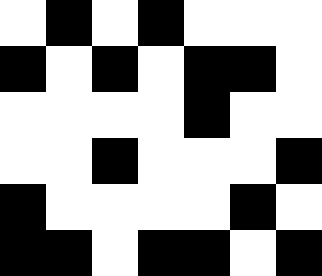[["white", "black", "white", "black", "white", "white", "white"], ["black", "white", "black", "white", "black", "black", "white"], ["white", "white", "white", "white", "black", "white", "white"], ["white", "white", "black", "white", "white", "white", "black"], ["black", "white", "white", "white", "white", "black", "white"], ["black", "black", "white", "black", "black", "white", "black"]]